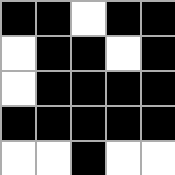[["black", "black", "white", "black", "black"], ["white", "black", "black", "white", "black"], ["white", "black", "black", "black", "black"], ["black", "black", "black", "black", "black"], ["white", "white", "black", "white", "white"]]